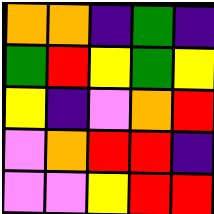[["orange", "orange", "indigo", "green", "indigo"], ["green", "red", "yellow", "green", "yellow"], ["yellow", "indigo", "violet", "orange", "red"], ["violet", "orange", "red", "red", "indigo"], ["violet", "violet", "yellow", "red", "red"]]